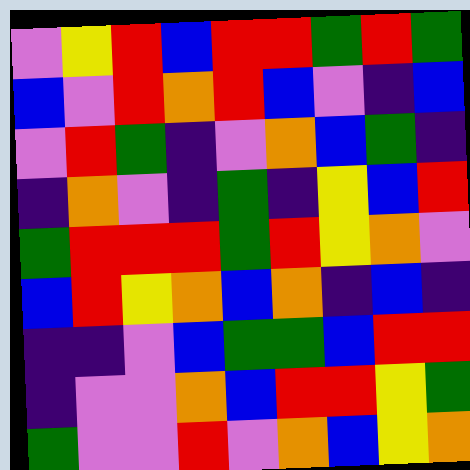[["violet", "yellow", "red", "blue", "red", "red", "green", "red", "green"], ["blue", "violet", "red", "orange", "red", "blue", "violet", "indigo", "blue"], ["violet", "red", "green", "indigo", "violet", "orange", "blue", "green", "indigo"], ["indigo", "orange", "violet", "indigo", "green", "indigo", "yellow", "blue", "red"], ["green", "red", "red", "red", "green", "red", "yellow", "orange", "violet"], ["blue", "red", "yellow", "orange", "blue", "orange", "indigo", "blue", "indigo"], ["indigo", "indigo", "violet", "blue", "green", "green", "blue", "red", "red"], ["indigo", "violet", "violet", "orange", "blue", "red", "red", "yellow", "green"], ["green", "violet", "violet", "red", "violet", "orange", "blue", "yellow", "orange"]]